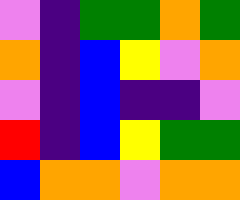[["violet", "indigo", "green", "green", "orange", "green"], ["orange", "indigo", "blue", "yellow", "violet", "orange"], ["violet", "indigo", "blue", "indigo", "indigo", "violet"], ["red", "indigo", "blue", "yellow", "green", "green"], ["blue", "orange", "orange", "violet", "orange", "orange"]]